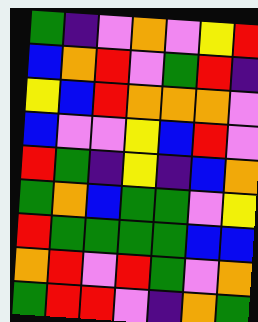[["green", "indigo", "violet", "orange", "violet", "yellow", "red"], ["blue", "orange", "red", "violet", "green", "red", "indigo"], ["yellow", "blue", "red", "orange", "orange", "orange", "violet"], ["blue", "violet", "violet", "yellow", "blue", "red", "violet"], ["red", "green", "indigo", "yellow", "indigo", "blue", "orange"], ["green", "orange", "blue", "green", "green", "violet", "yellow"], ["red", "green", "green", "green", "green", "blue", "blue"], ["orange", "red", "violet", "red", "green", "violet", "orange"], ["green", "red", "red", "violet", "indigo", "orange", "green"]]